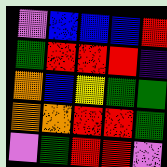[["violet", "blue", "blue", "blue", "red"], ["green", "red", "red", "red", "indigo"], ["orange", "blue", "yellow", "green", "green"], ["orange", "orange", "red", "red", "green"], ["violet", "green", "red", "red", "violet"]]